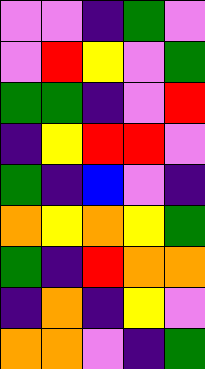[["violet", "violet", "indigo", "green", "violet"], ["violet", "red", "yellow", "violet", "green"], ["green", "green", "indigo", "violet", "red"], ["indigo", "yellow", "red", "red", "violet"], ["green", "indigo", "blue", "violet", "indigo"], ["orange", "yellow", "orange", "yellow", "green"], ["green", "indigo", "red", "orange", "orange"], ["indigo", "orange", "indigo", "yellow", "violet"], ["orange", "orange", "violet", "indigo", "green"]]